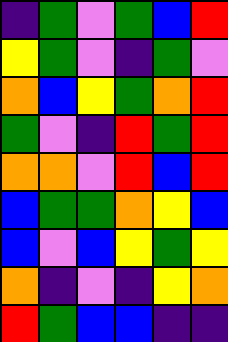[["indigo", "green", "violet", "green", "blue", "red"], ["yellow", "green", "violet", "indigo", "green", "violet"], ["orange", "blue", "yellow", "green", "orange", "red"], ["green", "violet", "indigo", "red", "green", "red"], ["orange", "orange", "violet", "red", "blue", "red"], ["blue", "green", "green", "orange", "yellow", "blue"], ["blue", "violet", "blue", "yellow", "green", "yellow"], ["orange", "indigo", "violet", "indigo", "yellow", "orange"], ["red", "green", "blue", "blue", "indigo", "indigo"]]